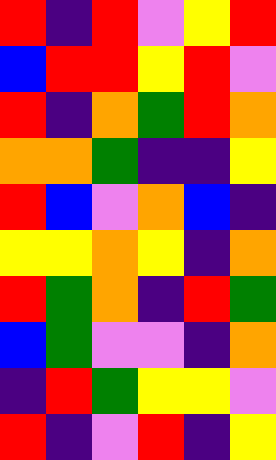[["red", "indigo", "red", "violet", "yellow", "red"], ["blue", "red", "red", "yellow", "red", "violet"], ["red", "indigo", "orange", "green", "red", "orange"], ["orange", "orange", "green", "indigo", "indigo", "yellow"], ["red", "blue", "violet", "orange", "blue", "indigo"], ["yellow", "yellow", "orange", "yellow", "indigo", "orange"], ["red", "green", "orange", "indigo", "red", "green"], ["blue", "green", "violet", "violet", "indigo", "orange"], ["indigo", "red", "green", "yellow", "yellow", "violet"], ["red", "indigo", "violet", "red", "indigo", "yellow"]]